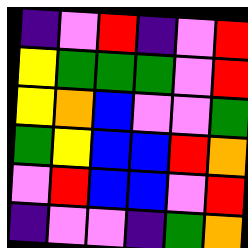[["indigo", "violet", "red", "indigo", "violet", "red"], ["yellow", "green", "green", "green", "violet", "red"], ["yellow", "orange", "blue", "violet", "violet", "green"], ["green", "yellow", "blue", "blue", "red", "orange"], ["violet", "red", "blue", "blue", "violet", "red"], ["indigo", "violet", "violet", "indigo", "green", "orange"]]